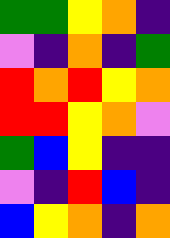[["green", "green", "yellow", "orange", "indigo"], ["violet", "indigo", "orange", "indigo", "green"], ["red", "orange", "red", "yellow", "orange"], ["red", "red", "yellow", "orange", "violet"], ["green", "blue", "yellow", "indigo", "indigo"], ["violet", "indigo", "red", "blue", "indigo"], ["blue", "yellow", "orange", "indigo", "orange"]]